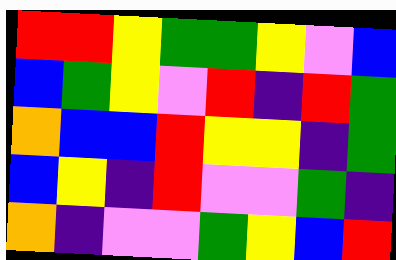[["red", "red", "yellow", "green", "green", "yellow", "violet", "blue"], ["blue", "green", "yellow", "violet", "red", "indigo", "red", "green"], ["orange", "blue", "blue", "red", "yellow", "yellow", "indigo", "green"], ["blue", "yellow", "indigo", "red", "violet", "violet", "green", "indigo"], ["orange", "indigo", "violet", "violet", "green", "yellow", "blue", "red"]]